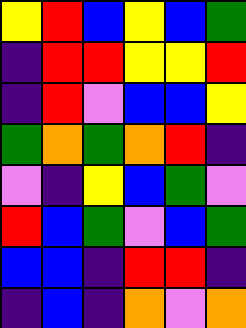[["yellow", "red", "blue", "yellow", "blue", "green"], ["indigo", "red", "red", "yellow", "yellow", "red"], ["indigo", "red", "violet", "blue", "blue", "yellow"], ["green", "orange", "green", "orange", "red", "indigo"], ["violet", "indigo", "yellow", "blue", "green", "violet"], ["red", "blue", "green", "violet", "blue", "green"], ["blue", "blue", "indigo", "red", "red", "indigo"], ["indigo", "blue", "indigo", "orange", "violet", "orange"]]